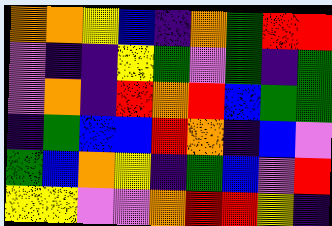[["orange", "orange", "yellow", "blue", "indigo", "orange", "green", "red", "red"], ["violet", "indigo", "indigo", "yellow", "green", "violet", "green", "indigo", "green"], ["violet", "orange", "indigo", "red", "orange", "red", "blue", "green", "green"], ["indigo", "green", "blue", "blue", "red", "orange", "indigo", "blue", "violet"], ["green", "blue", "orange", "yellow", "indigo", "green", "blue", "violet", "red"], ["yellow", "yellow", "violet", "violet", "orange", "red", "red", "yellow", "indigo"]]